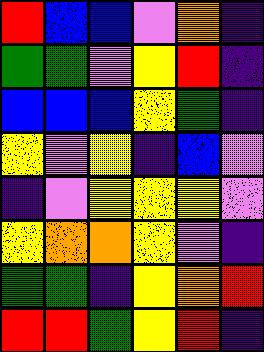[["red", "blue", "blue", "violet", "orange", "indigo"], ["green", "green", "violet", "yellow", "red", "indigo"], ["blue", "blue", "blue", "yellow", "green", "indigo"], ["yellow", "violet", "yellow", "indigo", "blue", "violet"], ["indigo", "violet", "yellow", "yellow", "yellow", "violet"], ["yellow", "orange", "orange", "yellow", "violet", "indigo"], ["green", "green", "indigo", "yellow", "orange", "red"], ["red", "red", "green", "yellow", "red", "indigo"]]